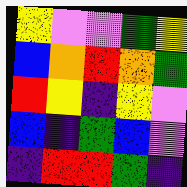[["yellow", "violet", "violet", "green", "yellow"], ["blue", "orange", "red", "orange", "green"], ["red", "yellow", "indigo", "yellow", "violet"], ["blue", "indigo", "green", "blue", "violet"], ["indigo", "red", "red", "green", "indigo"]]